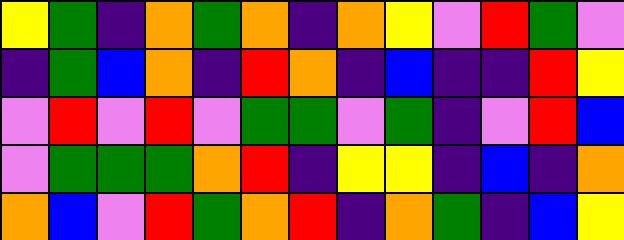[["yellow", "green", "indigo", "orange", "green", "orange", "indigo", "orange", "yellow", "violet", "red", "green", "violet"], ["indigo", "green", "blue", "orange", "indigo", "red", "orange", "indigo", "blue", "indigo", "indigo", "red", "yellow"], ["violet", "red", "violet", "red", "violet", "green", "green", "violet", "green", "indigo", "violet", "red", "blue"], ["violet", "green", "green", "green", "orange", "red", "indigo", "yellow", "yellow", "indigo", "blue", "indigo", "orange"], ["orange", "blue", "violet", "red", "green", "orange", "red", "indigo", "orange", "green", "indigo", "blue", "yellow"]]